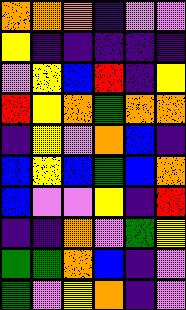[["orange", "orange", "orange", "indigo", "violet", "violet"], ["yellow", "indigo", "indigo", "indigo", "indigo", "indigo"], ["violet", "yellow", "blue", "red", "indigo", "yellow"], ["red", "yellow", "orange", "green", "orange", "orange"], ["indigo", "yellow", "violet", "orange", "blue", "indigo"], ["blue", "yellow", "blue", "green", "blue", "orange"], ["blue", "violet", "violet", "yellow", "indigo", "red"], ["indigo", "indigo", "orange", "violet", "green", "yellow"], ["green", "green", "orange", "blue", "indigo", "violet"], ["green", "violet", "yellow", "orange", "indigo", "violet"]]